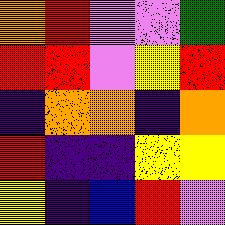[["orange", "red", "violet", "violet", "green"], ["red", "red", "violet", "yellow", "red"], ["indigo", "orange", "orange", "indigo", "orange"], ["red", "indigo", "indigo", "yellow", "yellow"], ["yellow", "indigo", "blue", "red", "violet"]]